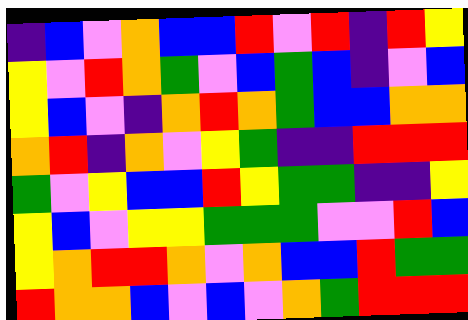[["indigo", "blue", "violet", "orange", "blue", "blue", "red", "violet", "red", "indigo", "red", "yellow"], ["yellow", "violet", "red", "orange", "green", "violet", "blue", "green", "blue", "indigo", "violet", "blue"], ["yellow", "blue", "violet", "indigo", "orange", "red", "orange", "green", "blue", "blue", "orange", "orange"], ["orange", "red", "indigo", "orange", "violet", "yellow", "green", "indigo", "indigo", "red", "red", "red"], ["green", "violet", "yellow", "blue", "blue", "red", "yellow", "green", "green", "indigo", "indigo", "yellow"], ["yellow", "blue", "violet", "yellow", "yellow", "green", "green", "green", "violet", "violet", "red", "blue"], ["yellow", "orange", "red", "red", "orange", "violet", "orange", "blue", "blue", "red", "green", "green"], ["red", "orange", "orange", "blue", "violet", "blue", "violet", "orange", "green", "red", "red", "red"]]